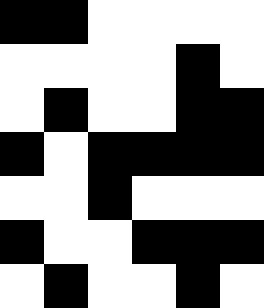[["black", "black", "white", "white", "white", "white"], ["white", "white", "white", "white", "black", "white"], ["white", "black", "white", "white", "black", "black"], ["black", "white", "black", "black", "black", "black"], ["white", "white", "black", "white", "white", "white"], ["black", "white", "white", "black", "black", "black"], ["white", "black", "white", "white", "black", "white"]]